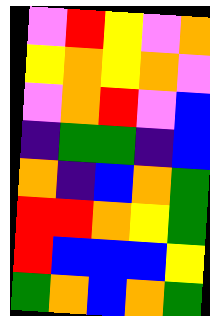[["violet", "red", "yellow", "violet", "orange"], ["yellow", "orange", "yellow", "orange", "violet"], ["violet", "orange", "red", "violet", "blue"], ["indigo", "green", "green", "indigo", "blue"], ["orange", "indigo", "blue", "orange", "green"], ["red", "red", "orange", "yellow", "green"], ["red", "blue", "blue", "blue", "yellow"], ["green", "orange", "blue", "orange", "green"]]